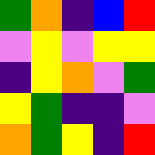[["green", "orange", "indigo", "blue", "red"], ["violet", "yellow", "violet", "yellow", "yellow"], ["indigo", "yellow", "orange", "violet", "green"], ["yellow", "green", "indigo", "indigo", "violet"], ["orange", "green", "yellow", "indigo", "red"]]